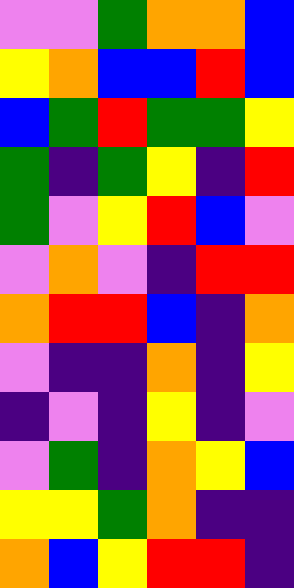[["violet", "violet", "green", "orange", "orange", "blue"], ["yellow", "orange", "blue", "blue", "red", "blue"], ["blue", "green", "red", "green", "green", "yellow"], ["green", "indigo", "green", "yellow", "indigo", "red"], ["green", "violet", "yellow", "red", "blue", "violet"], ["violet", "orange", "violet", "indigo", "red", "red"], ["orange", "red", "red", "blue", "indigo", "orange"], ["violet", "indigo", "indigo", "orange", "indigo", "yellow"], ["indigo", "violet", "indigo", "yellow", "indigo", "violet"], ["violet", "green", "indigo", "orange", "yellow", "blue"], ["yellow", "yellow", "green", "orange", "indigo", "indigo"], ["orange", "blue", "yellow", "red", "red", "indigo"]]